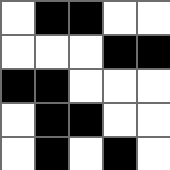[["white", "black", "black", "white", "white"], ["white", "white", "white", "black", "black"], ["black", "black", "white", "white", "white"], ["white", "black", "black", "white", "white"], ["white", "black", "white", "black", "white"]]